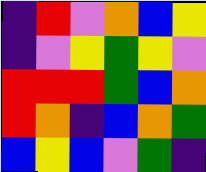[["indigo", "red", "violet", "orange", "blue", "yellow"], ["indigo", "violet", "yellow", "green", "yellow", "violet"], ["red", "red", "red", "green", "blue", "orange"], ["red", "orange", "indigo", "blue", "orange", "green"], ["blue", "yellow", "blue", "violet", "green", "indigo"]]